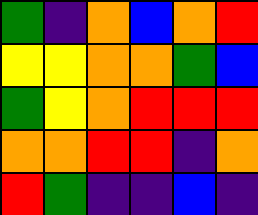[["green", "indigo", "orange", "blue", "orange", "red"], ["yellow", "yellow", "orange", "orange", "green", "blue"], ["green", "yellow", "orange", "red", "red", "red"], ["orange", "orange", "red", "red", "indigo", "orange"], ["red", "green", "indigo", "indigo", "blue", "indigo"]]